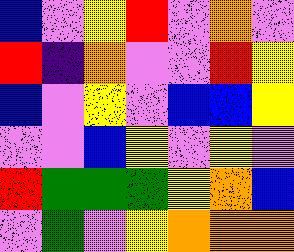[["blue", "violet", "yellow", "red", "violet", "orange", "violet"], ["red", "indigo", "orange", "violet", "violet", "red", "yellow"], ["blue", "violet", "yellow", "violet", "blue", "blue", "yellow"], ["violet", "violet", "blue", "yellow", "violet", "yellow", "violet"], ["red", "green", "green", "green", "yellow", "orange", "blue"], ["violet", "green", "violet", "yellow", "orange", "orange", "orange"]]